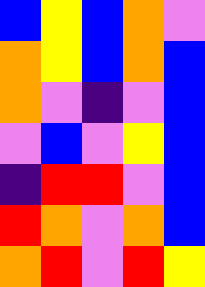[["blue", "yellow", "blue", "orange", "violet"], ["orange", "yellow", "blue", "orange", "blue"], ["orange", "violet", "indigo", "violet", "blue"], ["violet", "blue", "violet", "yellow", "blue"], ["indigo", "red", "red", "violet", "blue"], ["red", "orange", "violet", "orange", "blue"], ["orange", "red", "violet", "red", "yellow"]]